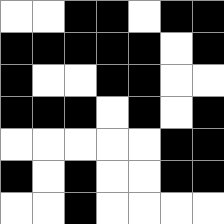[["white", "white", "black", "black", "white", "black", "black"], ["black", "black", "black", "black", "black", "white", "black"], ["black", "white", "white", "black", "black", "white", "white"], ["black", "black", "black", "white", "black", "white", "black"], ["white", "white", "white", "white", "white", "black", "black"], ["black", "white", "black", "white", "white", "black", "black"], ["white", "white", "black", "white", "white", "white", "white"]]